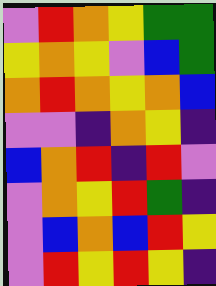[["violet", "red", "orange", "yellow", "green", "green"], ["yellow", "orange", "yellow", "violet", "blue", "green"], ["orange", "red", "orange", "yellow", "orange", "blue"], ["violet", "violet", "indigo", "orange", "yellow", "indigo"], ["blue", "orange", "red", "indigo", "red", "violet"], ["violet", "orange", "yellow", "red", "green", "indigo"], ["violet", "blue", "orange", "blue", "red", "yellow"], ["violet", "red", "yellow", "red", "yellow", "indigo"]]